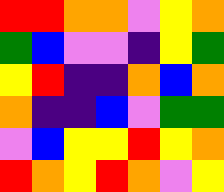[["red", "red", "orange", "orange", "violet", "yellow", "orange"], ["green", "blue", "violet", "violet", "indigo", "yellow", "green"], ["yellow", "red", "indigo", "indigo", "orange", "blue", "orange"], ["orange", "indigo", "indigo", "blue", "violet", "green", "green"], ["violet", "blue", "yellow", "yellow", "red", "yellow", "orange"], ["red", "orange", "yellow", "red", "orange", "violet", "yellow"]]